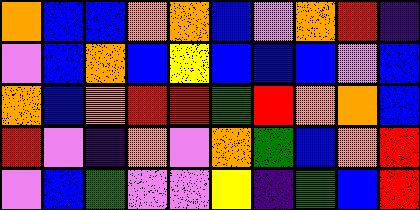[["orange", "blue", "blue", "orange", "orange", "blue", "violet", "orange", "red", "indigo"], ["violet", "blue", "orange", "blue", "yellow", "blue", "blue", "blue", "violet", "blue"], ["orange", "blue", "orange", "red", "red", "green", "red", "orange", "orange", "blue"], ["red", "violet", "indigo", "orange", "violet", "orange", "green", "blue", "orange", "red"], ["violet", "blue", "green", "violet", "violet", "yellow", "indigo", "green", "blue", "red"]]